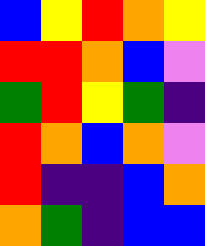[["blue", "yellow", "red", "orange", "yellow"], ["red", "red", "orange", "blue", "violet"], ["green", "red", "yellow", "green", "indigo"], ["red", "orange", "blue", "orange", "violet"], ["red", "indigo", "indigo", "blue", "orange"], ["orange", "green", "indigo", "blue", "blue"]]